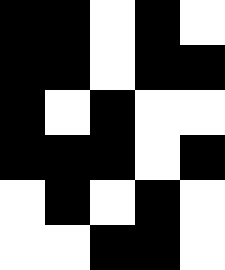[["black", "black", "white", "black", "white"], ["black", "black", "white", "black", "black"], ["black", "white", "black", "white", "white"], ["black", "black", "black", "white", "black"], ["white", "black", "white", "black", "white"], ["white", "white", "black", "black", "white"]]